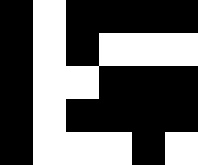[["black", "white", "black", "black", "black", "black"], ["black", "white", "black", "white", "white", "white"], ["black", "white", "white", "black", "black", "black"], ["black", "white", "black", "black", "black", "black"], ["black", "white", "white", "white", "black", "white"]]